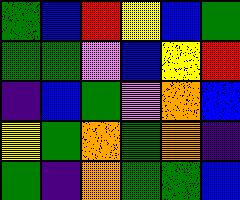[["green", "blue", "red", "yellow", "blue", "green"], ["green", "green", "violet", "blue", "yellow", "red"], ["indigo", "blue", "green", "violet", "orange", "blue"], ["yellow", "green", "orange", "green", "orange", "indigo"], ["green", "indigo", "orange", "green", "green", "blue"]]